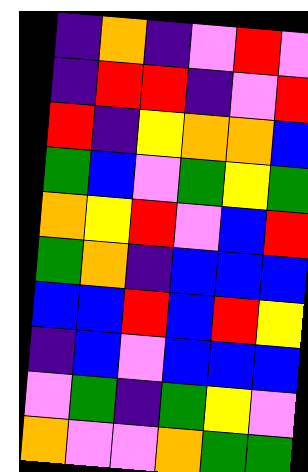[["indigo", "orange", "indigo", "violet", "red", "violet"], ["indigo", "red", "red", "indigo", "violet", "red"], ["red", "indigo", "yellow", "orange", "orange", "blue"], ["green", "blue", "violet", "green", "yellow", "green"], ["orange", "yellow", "red", "violet", "blue", "red"], ["green", "orange", "indigo", "blue", "blue", "blue"], ["blue", "blue", "red", "blue", "red", "yellow"], ["indigo", "blue", "violet", "blue", "blue", "blue"], ["violet", "green", "indigo", "green", "yellow", "violet"], ["orange", "violet", "violet", "orange", "green", "green"]]